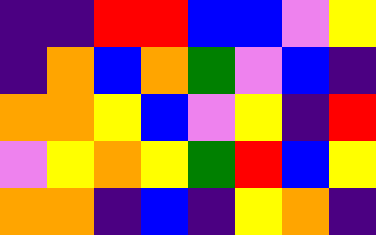[["indigo", "indigo", "red", "red", "blue", "blue", "violet", "yellow"], ["indigo", "orange", "blue", "orange", "green", "violet", "blue", "indigo"], ["orange", "orange", "yellow", "blue", "violet", "yellow", "indigo", "red"], ["violet", "yellow", "orange", "yellow", "green", "red", "blue", "yellow"], ["orange", "orange", "indigo", "blue", "indigo", "yellow", "orange", "indigo"]]